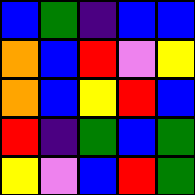[["blue", "green", "indigo", "blue", "blue"], ["orange", "blue", "red", "violet", "yellow"], ["orange", "blue", "yellow", "red", "blue"], ["red", "indigo", "green", "blue", "green"], ["yellow", "violet", "blue", "red", "green"]]